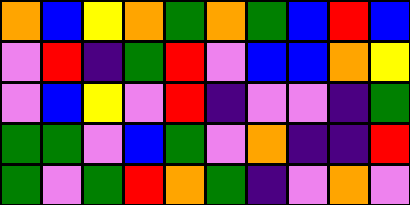[["orange", "blue", "yellow", "orange", "green", "orange", "green", "blue", "red", "blue"], ["violet", "red", "indigo", "green", "red", "violet", "blue", "blue", "orange", "yellow"], ["violet", "blue", "yellow", "violet", "red", "indigo", "violet", "violet", "indigo", "green"], ["green", "green", "violet", "blue", "green", "violet", "orange", "indigo", "indigo", "red"], ["green", "violet", "green", "red", "orange", "green", "indigo", "violet", "orange", "violet"]]